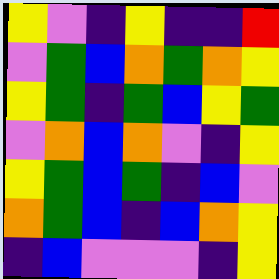[["yellow", "violet", "indigo", "yellow", "indigo", "indigo", "red"], ["violet", "green", "blue", "orange", "green", "orange", "yellow"], ["yellow", "green", "indigo", "green", "blue", "yellow", "green"], ["violet", "orange", "blue", "orange", "violet", "indigo", "yellow"], ["yellow", "green", "blue", "green", "indigo", "blue", "violet"], ["orange", "green", "blue", "indigo", "blue", "orange", "yellow"], ["indigo", "blue", "violet", "violet", "violet", "indigo", "yellow"]]